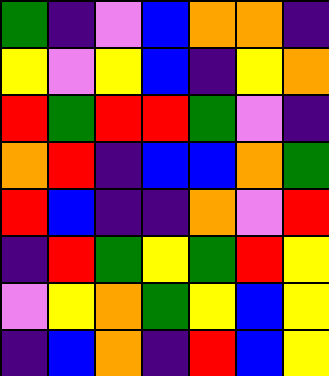[["green", "indigo", "violet", "blue", "orange", "orange", "indigo"], ["yellow", "violet", "yellow", "blue", "indigo", "yellow", "orange"], ["red", "green", "red", "red", "green", "violet", "indigo"], ["orange", "red", "indigo", "blue", "blue", "orange", "green"], ["red", "blue", "indigo", "indigo", "orange", "violet", "red"], ["indigo", "red", "green", "yellow", "green", "red", "yellow"], ["violet", "yellow", "orange", "green", "yellow", "blue", "yellow"], ["indigo", "blue", "orange", "indigo", "red", "blue", "yellow"]]